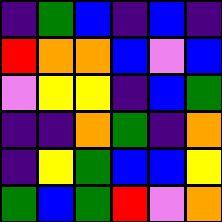[["indigo", "green", "blue", "indigo", "blue", "indigo"], ["red", "orange", "orange", "blue", "violet", "blue"], ["violet", "yellow", "yellow", "indigo", "blue", "green"], ["indigo", "indigo", "orange", "green", "indigo", "orange"], ["indigo", "yellow", "green", "blue", "blue", "yellow"], ["green", "blue", "green", "red", "violet", "orange"]]